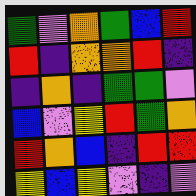[["green", "violet", "orange", "green", "blue", "red"], ["red", "indigo", "orange", "orange", "red", "indigo"], ["indigo", "orange", "indigo", "green", "green", "violet"], ["blue", "violet", "yellow", "red", "green", "orange"], ["red", "orange", "blue", "indigo", "red", "red"], ["yellow", "blue", "yellow", "violet", "indigo", "violet"]]